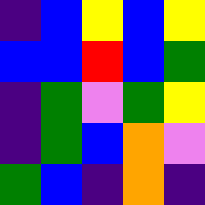[["indigo", "blue", "yellow", "blue", "yellow"], ["blue", "blue", "red", "blue", "green"], ["indigo", "green", "violet", "green", "yellow"], ["indigo", "green", "blue", "orange", "violet"], ["green", "blue", "indigo", "orange", "indigo"]]